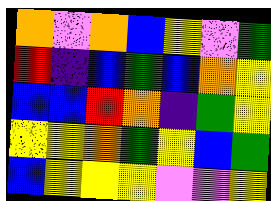[["orange", "violet", "orange", "blue", "yellow", "violet", "green"], ["red", "indigo", "blue", "green", "blue", "orange", "yellow"], ["blue", "blue", "red", "orange", "indigo", "green", "yellow"], ["yellow", "yellow", "orange", "green", "yellow", "blue", "green"], ["blue", "yellow", "yellow", "yellow", "violet", "violet", "yellow"]]